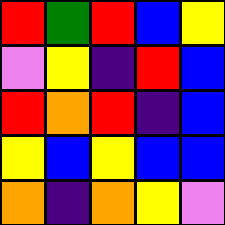[["red", "green", "red", "blue", "yellow"], ["violet", "yellow", "indigo", "red", "blue"], ["red", "orange", "red", "indigo", "blue"], ["yellow", "blue", "yellow", "blue", "blue"], ["orange", "indigo", "orange", "yellow", "violet"]]